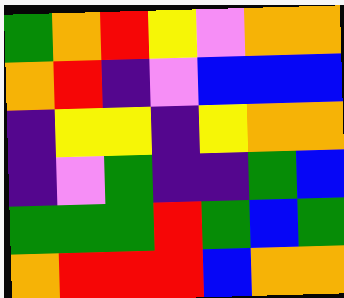[["green", "orange", "red", "yellow", "violet", "orange", "orange"], ["orange", "red", "indigo", "violet", "blue", "blue", "blue"], ["indigo", "yellow", "yellow", "indigo", "yellow", "orange", "orange"], ["indigo", "violet", "green", "indigo", "indigo", "green", "blue"], ["green", "green", "green", "red", "green", "blue", "green"], ["orange", "red", "red", "red", "blue", "orange", "orange"]]